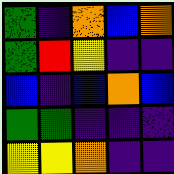[["green", "indigo", "orange", "blue", "orange"], ["green", "red", "yellow", "indigo", "indigo"], ["blue", "indigo", "blue", "orange", "blue"], ["green", "green", "indigo", "indigo", "indigo"], ["yellow", "yellow", "orange", "indigo", "indigo"]]